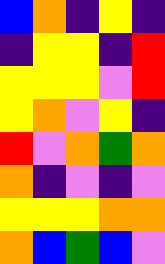[["blue", "orange", "indigo", "yellow", "indigo"], ["indigo", "yellow", "yellow", "indigo", "red"], ["yellow", "yellow", "yellow", "violet", "red"], ["yellow", "orange", "violet", "yellow", "indigo"], ["red", "violet", "orange", "green", "orange"], ["orange", "indigo", "violet", "indigo", "violet"], ["yellow", "yellow", "yellow", "orange", "orange"], ["orange", "blue", "green", "blue", "violet"]]